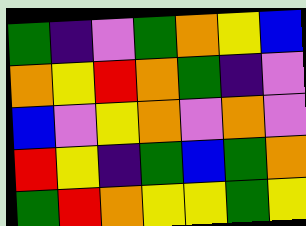[["green", "indigo", "violet", "green", "orange", "yellow", "blue"], ["orange", "yellow", "red", "orange", "green", "indigo", "violet"], ["blue", "violet", "yellow", "orange", "violet", "orange", "violet"], ["red", "yellow", "indigo", "green", "blue", "green", "orange"], ["green", "red", "orange", "yellow", "yellow", "green", "yellow"]]